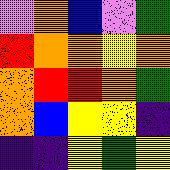[["violet", "orange", "blue", "violet", "green"], ["red", "orange", "orange", "yellow", "orange"], ["orange", "red", "red", "orange", "green"], ["orange", "blue", "yellow", "yellow", "indigo"], ["indigo", "indigo", "yellow", "green", "yellow"]]